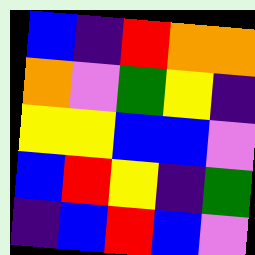[["blue", "indigo", "red", "orange", "orange"], ["orange", "violet", "green", "yellow", "indigo"], ["yellow", "yellow", "blue", "blue", "violet"], ["blue", "red", "yellow", "indigo", "green"], ["indigo", "blue", "red", "blue", "violet"]]